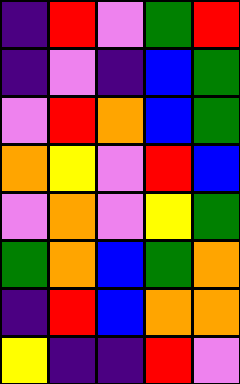[["indigo", "red", "violet", "green", "red"], ["indigo", "violet", "indigo", "blue", "green"], ["violet", "red", "orange", "blue", "green"], ["orange", "yellow", "violet", "red", "blue"], ["violet", "orange", "violet", "yellow", "green"], ["green", "orange", "blue", "green", "orange"], ["indigo", "red", "blue", "orange", "orange"], ["yellow", "indigo", "indigo", "red", "violet"]]